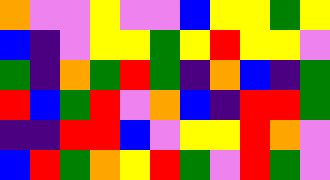[["orange", "violet", "violet", "yellow", "violet", "violet", "blue", "yellow", "yellow", "green", "yellow"], ["blue", "indigo", "violet", "yellow", "yellow", "green", "yellow", "red", "yellow", "yellow", "violet"], ["green", "indigo", "orange", "green", "red", "green", "indigo", "orange", "blue", "indigo", "green"], ["red", "blue", "green", "red", "violet", "orange", "blue", "indigo", "red", "red", "green"], ["indigo", "indigo", "red", "red", "blue", "violet", "yellow", "yellow", "red", "orange", "violet"], ["blue", "red", "green", "orange", "yellow", "red", "green", "violet", "red", "green", "violet"]]